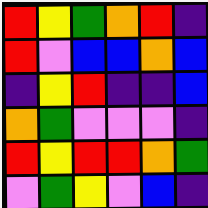[["red", "yellow", "green", "orange", "red", "indigo"], ["red", "violet", "blue", "blue", "orange", "blue"], ["indigo", "yellow", "red", "indigo", "indigo", "blue"], ["orange", "green", "violet", "violet", "violet", "indigo"], ["red", "yellow", "red", "red", "orange", "green"], ["violet", "green", "yellow", "violet", "blue", "indigo"]]